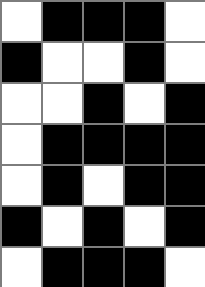[["white", "black", "black", "black", "white"], ["black", "white", "white", "black", "white"], ["white", "white", "black", "white", "black"], ["white", "black", "black", "black", "black"], ["white", "black", "white", "black", "black"], ["black", "white", "black", "white", "black"], ["white", "black", "black", "black", "white"]]